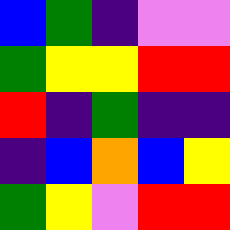[["blue", "green", "indigo", "violet", "violet"], ["green", "yellow", "yellow", "red", "red"], ["red", "indigo", "green", "indigo", "indigo"], ["indigo", "blue", "orange", "blue", "yellow"], ["green", "yellow", "violet", "red", "red"]]